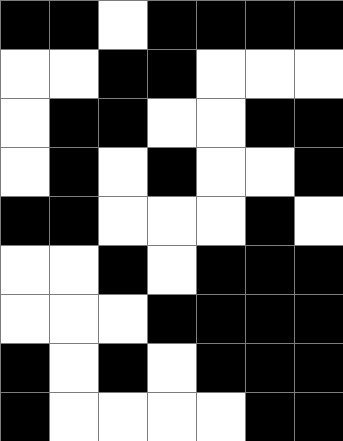[["black", "black", "white", "black", "black", "black", "black"], ["white", "white", "black", "black", "white", "white", "white"], ["white", "black", "black", "white", "white", "black", "black"], ["white", "black", "white", "black", "white", "white", "black"], ["black", "black", "white", "white", "white", "black", "white"], ["white", "white", "black", "white", "black", "black", "black"], ["white", "white", "white", "black", "black", "black", "black"], ["black", "white", "black", "white", "black", "black", "black"], ["black", "white", "white", "white", "white", "black", "black"]]